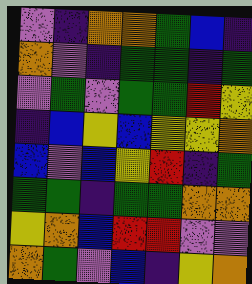[["violet", "indigo", "orange", "orange", "green", "blue", "indigo"], ["orange", "violet", "indigo", "green", "green", "indigo", "green"], ["violet", "green", "violet", "green", "green", "red", "yellow"], ["indigo", "blue", "yellow", "blue", "yellow", "yellow", "orange"], ["blue", "violet", "blue", "yellow", "red", "indigo", "green"], ["green", "green", "indigo", "green", "green", "orange", "orange"], ["yellow", "orange", "blue", "red", "red", "violet", "violet"], ["orange", "green", "violet", "blue", "indigo", "yellow", "orange"]]